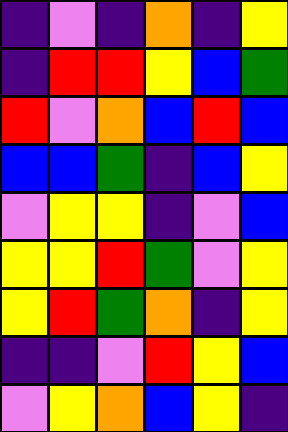[["indigo", "violet", "indigo", "orange", "indigo", "yellow"], ["indigo", "red", "red", "yellow", "blue", "green"], ["red", "violet", "orange", "blue", "red", "blue"], ["blue", "blue", "green", "indigo", "blue", "yellow"], ["violet", "yellow", "yellow", "indigo", "violet", "blue"], ["yellow", "yellow", "red", "green", "violet", "yellow"], ["yellow", "red", "green", "orange", "indigo", "yellow"], ["indigo", "indigo", "violet", "red", "yellow", "blue"], ["violet", "yellow", "orange", "blue", "yellow", "indigo"]]